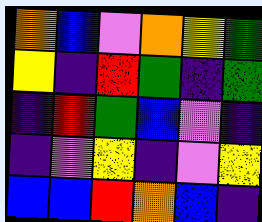[["orange", "blue", "violet", "orange", "yellow", "green"], ["yellow", "indigo", "red", "green", "indigo", "green"], ["indigo", "red", "green", "blue", "violet", "indigo"], ["indigo", "violet", "yellow", "indigo", "violet", "yellow"], ["blue", "blue", "red", "orange", "blue", "indigo"]]